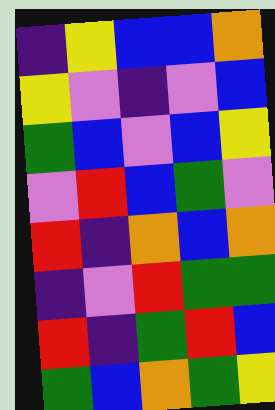[["indigo", "yellow", "blue", "blue", "orange"], ["yellow", "violet", "indigo", "violet", "blue"], ["green", "blue", "violet", "blue", "yellow"], ["violet", "red", "blue", "green", "violet"], ["red", "indigo", "orange", "blue", "orange"], ["indigo", "violet", "red", "green", "green"], ["red", "indigo", "green", "red", "blue"], ["green", "blue", "orange", "green", "yellow"]]